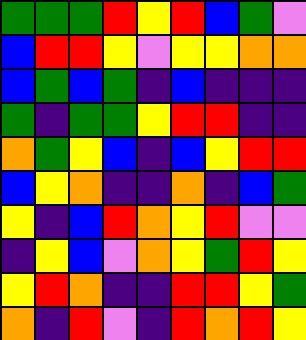[["green", "green", "green", "red", "yellow", "red", "blue", "green", "violet"], ["blue", "red", "red", "yellow", "violet", "yellow", "yellow", "orange", "orange"], ["blue", "green", "blue", "green", "indigo", "blue", "indigo", "indigo", "indigo"], ["green", "indigo", "green", "green", "yellow", "red", "red", "indigo", "indigo"], ["orange", "green", "yellow", "blue", "indigo", "blue", "yellow", "red", "red"], ["blue", "yellow", "orange", "indigo", "indigo", "orange", "indigo", "blue", "green"], ["yellow", "indigo", "blue", "red", "orange", "yellow", "red", "violet", "violet"], ["indigo", "yellow", "blue", "violet", "orange", "yellow", "green", "red", "yellow"], ["yellow", "red", "orange", "indigo", "indigo", "red", "red", "yellow", "green"], ["orange", "indigo", "red", "violet", "indigo", "red", "orange", "red", "yellow"]]